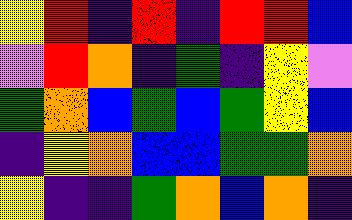[["yellow", "red", "indigo", "red", "indigo", "red", "red", "blue"], ["violet", "red", "orange", "indigo", "green", "indigo", "yellow", "violet"], ["green", "orange", "blue", "green", "blue", "green", "yellow", "blue"], ["indigo", "yellow", "orange", "blue", "blue", "green", "green", "orange"], ["yellow", "indigo", "indigo", "green", "orange", "blue", "orange", "indigo"]]